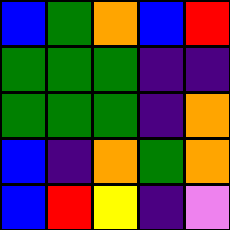[["blue", "green", "orange", "blue", "red"], ["green", "green", "green", "indigo", "indigo"], ["green", "green", "green", "indigo", "orange"], ["blue", "indigo", "orange", "green", "orange"], ["blue", "red", "yellow", "indigo", "violet"]]